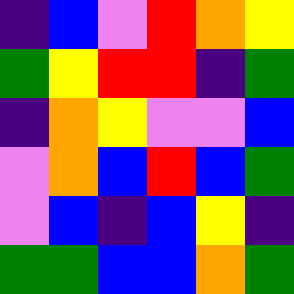[["indigo", "blue", "violet", "red", "orange", "yellow"], ["green", "yellow", "red", "red", "indigo", "green"], ["indigo", "orange", "yellow", "violet", "violet", "blue"], ["violet", "orange", "blue", "red", "blue", "green"], ["violet", "blue", "indigo", "blue", "yellow", "indigo"], ["green", "green", "blue", "blue", "orange", "green"]]